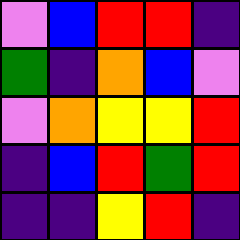[["violet", "blue", "red", "red", "indigo"], ["green", "indigo", "orange", "blue", "violet"], ["violet", "orange", "yellow", "yellow", "red"], ["indigo", "blue", "red", "green", "red"], ["indigo", "indigo", "yellow", "red", "indigo"]]